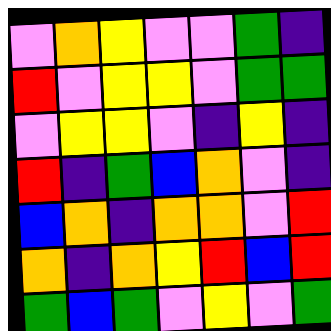[["violet", "orange", "yellow", "violet", "violet", "green", "indigo"], ["red", "violet", "yellow", "yellow", "violet", "green", "green"], ["violet", "yellow", "yellow", "violet", "indigo", "yellow", "indigo"], ["red", "indigo", "green", "blue", "orange", "violet", "indigo"], ["blue", "orange", "indigo", "orange", "orange", "violet", "red"], ["orange", "indigo", "orange", "yellow", "red", "blue", "red"], ["green", "blue", "green", "violet", "yellow", "violet", "green"]]